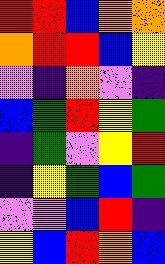[["red", "red", "blue", "orange", "orange"], ["orange", "red", "red", "blue", "yellow"], ["violet", "indigo", "orange", "violet", "indigo"], ["blue", "green", "red", "yellow", "green"], ["indigo", "green", "violet", "yellow", "red"], ["indigo", "yellow", "green", "blue", "green"], ["violet", "violet", "blue", "red", "indigo"], ["yellow", "blue", "red", "orange", "blue"]]